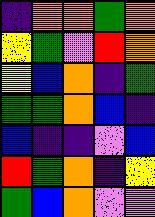[["indigo", "orange", "orange", "green", "orange"], ["yellow", "green", "violet", "red", "orange"], ["yellow", "blue", "orange", "indigo", "green"], ["green", "green", "orange", "blue", "indigo"], ["blue", "indigo", "indigo", "violet", "blue"], ["red", "green", "orange", "indigo", "yellow"], ["green", "blue", "orange", "violet", "violet"]]